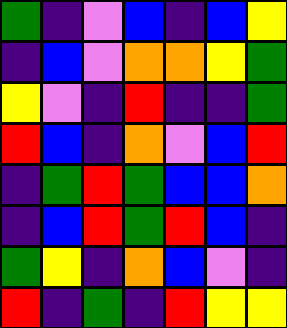[["green", "indigo", "violet", "blue", "indigo", "blue", "yellow"], ["indigo", "blue", "violet", "orange", "orange", "yellow", "green"], ["yellow", "violet", "indigo", "red", "indigo", "indigo", "green"], ["red", "blue", "indigo", "orange", "violet", "blue", "red"], ["indigo", "green", "red", "green", "blue", "blue", "orange"], ["indigo", "blue", "red", "green", "red", "blue", "indigo"], ["green", "yellow", "indigo", "orange", "blue", "violet", "indigo"], ["red", "indigo", "green", "indigo", "red", "yellow", "yellow"]]